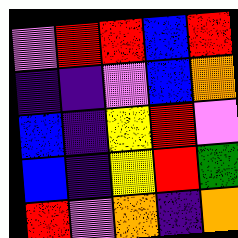[["violet", "red", "red", "blue", "red"], ["indigo", "indigo", "violet", "blue", "orange"], ["blue", "indigo", "yellow", "red", "violet"], ["blue", "indigo", "yellow", "red", "green"], ["red", "violet", "orange", "indigo", "orange"]]